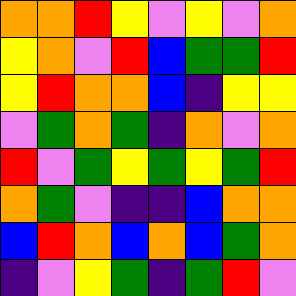[["orange", "orange", "red", "yellow", "violet", "yellow", "violet", "orange"], ["yellow", "orange", "violet", "red", "blue", "green", "green", "red"], ["yellow", "red", "orange", "orange", "blue", "indigo", "yellow", "yellow"], ["violet", "green", "orange", "green", "indigo", "orange", "violet", "orange"], ["red", "violet", "green", "yellow", "green", "yellow", "green", "red"], ["orange", "green", "violet", "indigo", "indigo", "blue", "orange", "orange"], ["blue", "red", "orange", "blue", "orange", "blue", "green", "orange"], ["indigo", "violet", "yellow", "green", "indigo", "green", "red", "violet"]]